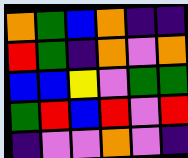[["orange", "green", "blue", "orange", "indigo", "indigo"], ["red", "green", "indigo", "orange", "violet", "orange"], ["blue", "blue", "yellow", "violet", "green", "green"], ["green", "red", "blue", "red", "violet", "red"], ["indigo", "violet", "violet", "orange", "violet", "indigo"]]